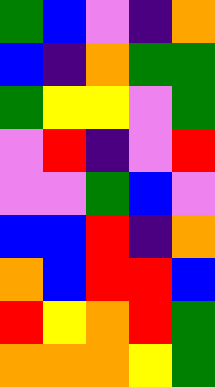[["green", "blue", "violet", "indigo", "orange"], ["blue", "indigo", "orange", "green", "green"], ["green", "yellow", "yellow", "violet", "green"], ["violet", "red", "indigo", "violet", "red"], ["violet", "violet", "green", "blue", "violet"], ["blue", "blue", "red", "indigo", "orange"], ["orange", "blue", "red", "red", "blue"], ["red", "yellow", "orange", "red", "green"], ["orange", "orange", "orange", "yellow", "green"]]